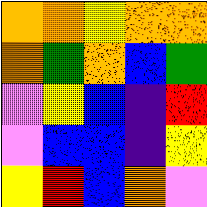[["orange", "orange", "yellow", "orange", "orange"], ["orange", "green", "orange", "blue", "green"], ["violet", "yellow", "blue", "indigo", "red"], ["violet", "blue", "blue", "indigo", "yellow"], ["yellow", "red", "blue", "orange", "violet"]]